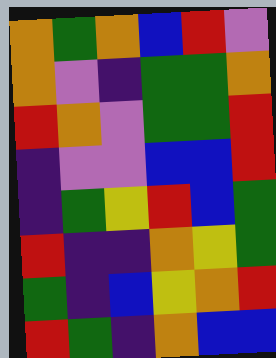[["orange", "green", "orange", "blue", "red", "violet"], ["orange", "violet", "indigo", "green", "green", "orange"], ["red", "orange", "violet", "green", "green", "red"], ["indigo", "violet", "violet", "blue", "blue", "red"], ["indigo", "green", "yellow", "red", "blue", "green"], ["red", "indigo", "indigo", "orange", "yellow", "green"], ["green", "indigo", "blue", "yellow", "orange", "red"], ["red", "green", "indigo", "orange", "blue", "blue"]]